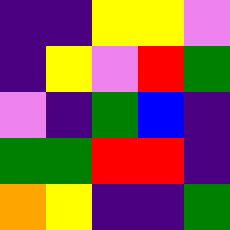[["indigo", "indigo", "yellow", "yellow", "violet"], ["indigo", "yellow", "violet", "red", "green"], ["violet", "indigo", "green", "blue", "indigo"], ["green", "green", "red", "red", "indigo"], ["orange", "yellow", "indigo", "indigo", "green"]]